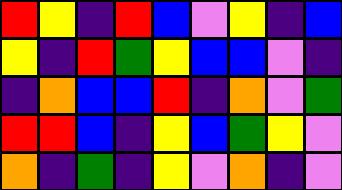[["red", "yellow", "indigo", "red", "blue", "violet", "yellow", "indigo", "blue"], ["yellow", "indigo", "red", "green", "yellow", "blue", "blue", "violet", "indigo"], ["indigo", "orange", "blue", "blue", "red", "indigo", "orange", "violet", "green"], ["red", "red", "blue", "indigo", "yellow", "blue", "green", "yellow", "violet"], ["orange", "indigo", "green", "indigo", "yellow", "violet", "orange", "indigo", "violet"]]